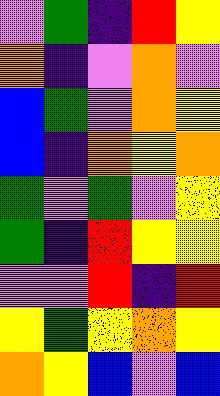[["violet", "green", "indigo", "red", "yellow"], ["orange", "indigo", "violet", "orange", "violet"], ["blue", "green", "violet", "orange", "yellow"], ["blue", "indigo", "orange", "yellow", "orange"], ["green", "violet", "green", "violet", "yellow"], ["green", "indigo", "red", "yellow", "yellow"], ["violet", "violet", "red", "indigo", "red"], ["yellow", "green", "yellow", "orange", "yellow"], ["orange", "yellow", "blue", "violet", "blue"]]